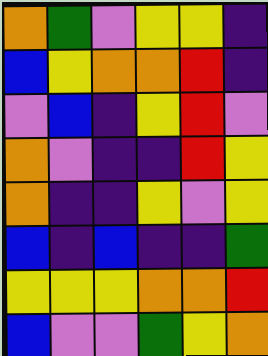[["orange", "green", "violet", "yellow", "yellow", "indigo"], ["blue", "yellow", "orange", "orange", "red", "indigo"], ["violet", "blue", "indigo", "yellow", "red", "violet"], ["orange", "violet", "indigo", "indigo", "red", "yellow"], ["orange", "indigo", "indigo", "yellow", "violet", "yellow"], ["blue", "indigo", "blue", "indigo", "indigo", "green"], ["yellow", "yellow", "yellow", "orange", "orange", "red"], ["blue", "violet", "violet", "green", "yellow", "orange"]]